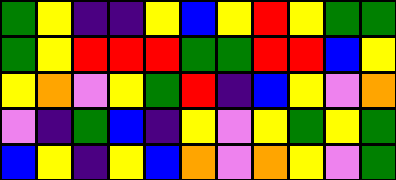[["green", "yellow", "indigo", "indigo", "yellow", "blue", "yellow", "red", "yellow", "green", "green"], ["green", "yellow", "red", "red", "red", "green", "green", "red", "red", "blue", "yellow"], ["yellow", "orange", "violet", "yellow", "green", "red", "indigo", "blue", "yellow", "violet", "orange"], ["violet", "indigo", "green", "blue", "indigo", "yellow", "violet", "yellow", "green", "yellow", "green"], ["blue", "yellow", "indigo", "yellow", "blue", "orange", "violet", "orange", "yellow", "violet", "green"]]